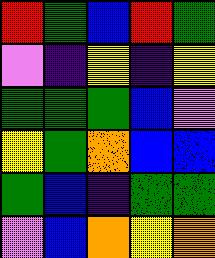[["red", "green", "blue", "red", "green"], ["violet", "indigo", "yellow", "indigo", "yellow"], ["green", "green", "green", "blue", "violet"], ["yellow", "green", "orange", "blue", "blue"], ["green", "blue", "indigo", "green", "green"], ["violet", "blue", "orange", "yellow", "orange"]]